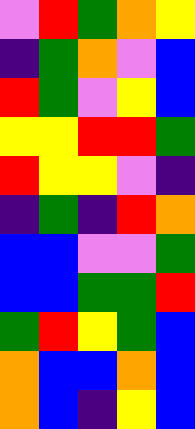[["violet", "red", "green", "orange", "yellow"], ["indigo", "green", "orange", "violet", "blue"], ["red", "green", "violet", "yellow", "blue"], ["yellow", "yellow", "red", "red", "green"], ["red", "yellow", "yellow", "violet", "indigo"], ["indigo", "green", "indigo", "red", "orange"], ["blue", "blue", "violet", "violet", "green"], ["blue", "blue", "green", "green", "red"], ["green", "red", "yellow", "green", "blue"], ["orange", "blue", "blue", "orange", "blue"], ["orange", "blue", "indigo", "yellow", "blue"]]